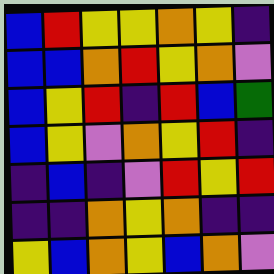[["blue", "red", "yellow", "yellow", "orange", "yellow", "indigo"], ["blue", "blue", "orange", "red", "yellow", "orange", "violet"], ["blue", "yellow", "red", "indigo", "red", "blue", "green"], ["blue", "yellow", "violet", "orange", "yellow", "red", "indigo"], ["indigo", "blue", "indigo", "violet", "red", "yellow", "red"], ["indigo", "indigo", "orange", "yellow", "orange", "indigo", "indigo"], ["yellow", "blue", "orange", "yellow", "blue", "orange", "violet"]]